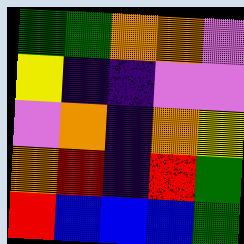[["green", "green", "orange", "orange", "violet"], ["yellow", "indigo", "indigo", "violet", "violet"], ["violet", "orange", "indigo", "orange", "yellow"], ["orange", "red", "indigo", "red", "green"], ["red", "blue", "blue", "blue", "green"]]